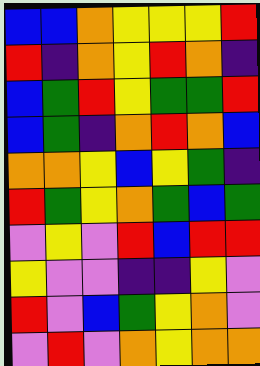[["blue", "blue", "orange", "yellow", "yellow", "yellow", "red"], ["red", "indigo", "orange", "yellow", "red", "orange", "indigo"], ["blue", "green", "red", "yellow", "green", "green", "red"], ["blue", "green", "indigo", "orange", "red", "orange", "blue"], ["orange", "orange", "yellow", "blue", "yellow", "green", "indigo"], ["red", "green", "yellow", "orange", "green", "blue", "green"], ["violet", "yellow", "violet", "red", "blue", "red", "red"], ["yellow", "violet", "violet", "indigo", "indigo", "yellow", "violet"], ["red", "violet", "blue", "green", "yellow", "orange", "violet"], ["violet", "red", "violet", "orange", "yellow", "orange", "orange"]]